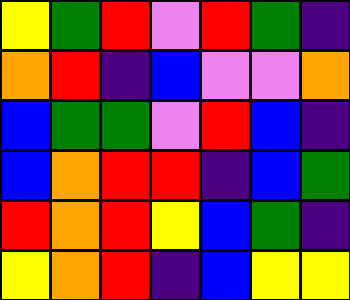[["yellow", "green", "red", "violet", "red", "green", "indigo"], ["orange", "red", "indigo", "blue", "violet", "violet", "orange"], ["blue", "green", "green", "violet", "red", "blue", "indigo"], ["blue", "orange", "red", "red", "indigo", "blue", "green"], ["red", "orange", "red", "yellow", "blue", "green", "indigo"], ["yellow", "orange", "red", "indigo", "blue", "yellow", "yellow"]]